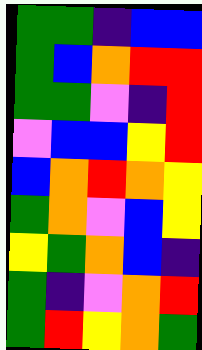[["green", "green", "indigo", "blue", "blue"], ["green", "blue", "orange", "red", "red"], ["green", "green", "violet", "indigo", "red"], ["violet", "blue", "blue", "yellow", "red"], ["blue", "orange", "red", "orange", "yellow"], ["green", "orange", "violet", "blue", "yellow"], ["yellow", "green", "orange", "blue", "indigo"], ["green", "indigo", "violet", "orange", "red"], ["green", "red", "yellow", "orange", "green"]]